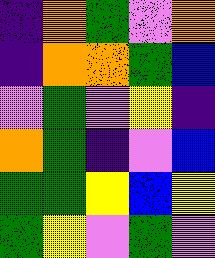[["indigo", "orange", "green", "violet", "orange"], ["indigo", "orange", "orange", "green", "blue"], ["violet", "green", "violet", "yellow", "indigo"], ["orange", "green", "indigo", "violet", "blue"], ["green", "green", "yellow", "blue", "yellow"], ["green", "yellow", "violet", "green", "violet"]]